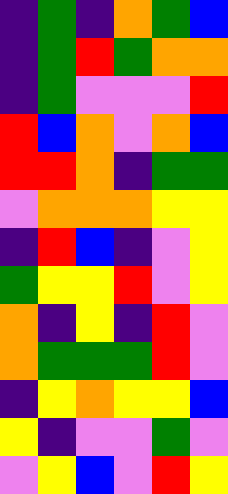[["indigo", "green", "indigo", "orange", "green", "blue"], ["indigo", "green", "red", "green", "orange", "orange"], ["indigo", "green", "violet", "violet", "violet", "red"], ["red", "blue", "orange", "violet", "orange", "blue"], ["red", "red", "orange", "indigo", "green", "green"], ["violet", "orange", "orange", "orange", "yellow", "yellow"], ["indigo", "red", "blue", "indigo", "violet", "yellow"], ["green", "yellow", "yellow", "red", "violet", "yellow"], ["orange", "indigo", "yellow", "indigo", "red", "violet"], ["orange", "green", "green", "green", "red", "violet"], ["indigo", "yellow", "orange", "yellow", "yellow", "blue"], ["yellow", "indigo", "violet", "violet", "green", "violet"], ["violet", "yellow", "blue", "violet", "red", "yellow"]]